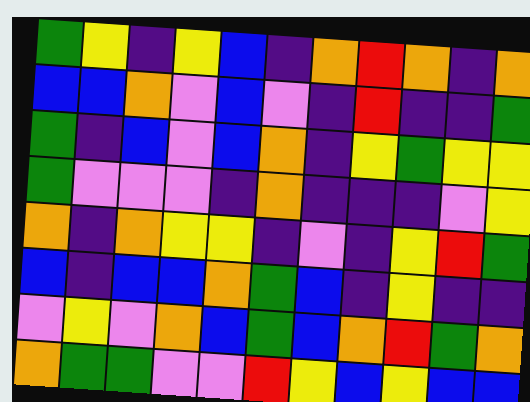[["green", "yellow", "indigo", "yellow", "blue", "indigo", "orange", "red", "orange", "indigo", "orange"], ["blue", "blue", "orange", "violet", "blue", "violet", "indigo", "red", "indigo", "indigo", "green"], ["green", "indigo", "blue", "violet", "blue", "orange", "indigo", "yellow", "green", "yellow", "yellow"], ["green", "violet", "violet", "violet", "indigo", "orange", "indigo", "indigo", "indigo", "violet", "yellow"], ["orange", "indigo", "orange", "yellow", "yellow", "indigo", "violet", "indigo", "yellow", "red", "green"], ["blue", "indigo", "blue", "blue", "orange", "green", "blue", "indigo", "yellow", "indigo", "indigo"], ["violet", "yellow", "violet", "orange", "blue", "green", "blue", "orange", "red", "green", "orange"], ["orange", "green", "green", "violet", "violet", "red", "yellow", "blue", "yellow", "blue", "blue"]]